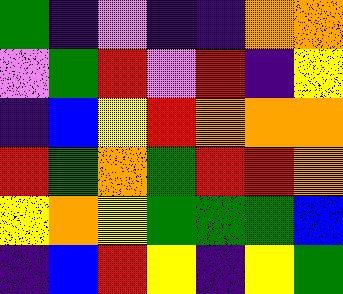[["green", "indigo", "violet", "indigo", "indigo", "orange", "orange"], ["violet", "green", "red", "violet", "red", "indigo", "yellow"], ["indigo", "blue", "yellow", "red", "orange", "orange", "orange"], ["red", "green", "orange", "green", "red", "red", "orange"], ["yellow", "orange", "yellow", "green", "green", "green", "blue"], ["indigo", "blue", "red", "yellow", "indigo", "yellow", "green"]]